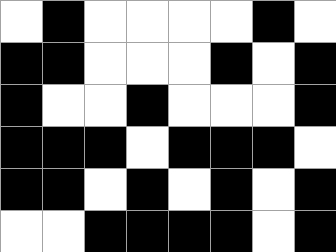[["white", "black", "white", "white", "white", "white", "black", "white"], ["black", "black", "white", "white", "white", "black", "white", "black"], ["black", "white", "white", "black", "white", "white", "white", "black"], ["black", "black", "black", "white", "black", "black", "black", "white"], ["black", "black", "white", "black", "white", "black", "white", "black"], ["white", "white", "black", "black", "black", "black", "white", "black"]]